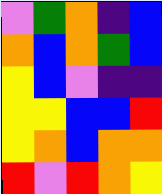[["violet", "green", "orange", "indigo", "blue"], ["orange", "blue", "orange", "green", "blue"], ["yellow", "blue", "violet", "indigo", "indigo"], ["yellow", "yellow", "blue", "blue", "red"], ["yellow", "orange", "blue", "orange", "orange"], ["red", "violet", "red", "orange", "yellow"]]